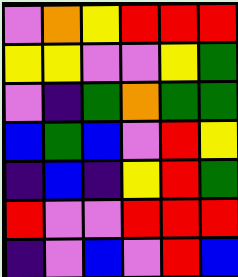[["violet", "orange", "yellow", "red", "red", "red"], ["yellow", "yellow", "violet", "violet", "yellow", "green"], ["violet", "indigo", "green", "orange", "green", "green"], ["blue", "green", "blue", "violet", "red", "yellow"], ["indigo", "blue", "indigo", "yellow", "red", "green"], ["red", "violet", "violet", "red", "red", "red"], ["indigo", "violet", "blue", "violet", "red", "blue"]]